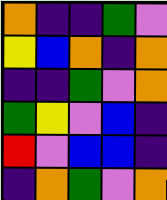[["orange", "indigo", "indigo", "green", "violet"], ["yellow", "blue", "orange", "indigo", "orange"], ["indigo", "indigo", "green", "violet", "orange"], ["green", "yellow", "violet", "blue", "indigo"], ["red", "violet", "blue", "blue", "indigo"], ["indigo", "orange", "green", "violet", "orange"]]